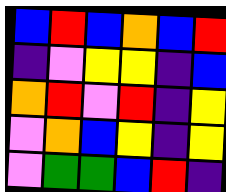[["blue", "red", "blue", "orange", "blue", "red"], ["indigo", "violet", "yellow", "yellow", "indigo", "blue"], ["orange", "red", "violet", "red", "indigo", "yellow"], ["violet", "orange", "blue", "yellow", "indigo", "yellow"], ["violet", "green", "green", "blue", "red", "indigo"]]